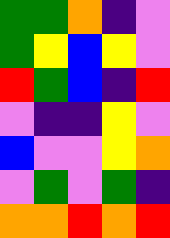[["green", "green", "orange", "indigo", "violet"], ["green", "yellow", "blue", "yellow", "violet"], ["red", "green", "blue", "indigo", "red"], ["violet", "indigo", "indigo", "yellow", "violet"], ["blue", "violet", "violet", "yellow", "orange"], ["violet", "green", "violet", "green", "indigo"], ["orange", "orange", "red", "orange", "red"]]